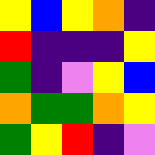[["yellow", "blue", "yellow", "orange", "indigo"], ["red", "indigo", "indigo", "indigo", "yellow"], ["green", "indigo", "violet", "yellow", "blue"], ["orange", "green", "green", "orange", "yellow"], ["green", "yellow", "red", "indigo", "violet"]]